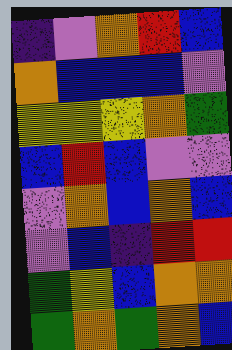[["indigo", "violet", "orange", "red", "blue"], ["orange", "blue", "blue", "blue", "violet"], ["yellow", "yellow", "yellow", "orange", "green"], ["blue", "red", "blue", "violet", "violet"], ["violet", "orange", "blue", "orange", "blue"], ["violet", "blue", "indigo", "red", "red"], ["green", "yellow", "blue", "orange", "orange"], ["green", "orange", "green", "orange", "blue"]]